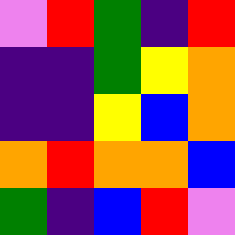[["violet", "red", "green", "indigo", "red"], ["indigo", "indigo", "green", "yellow", "orange"], ["indigo", "indigo", "yellow", "blue", "orange"], ["orange", "red", "orange", "orange", "blue"], ["green", "indigo", "blue", "red", "violet"]]